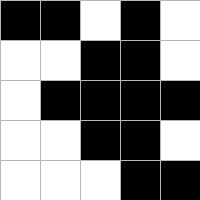[["black", "black", "white", "black", "white"], ["white", "white", "black", "black", "white"], ["white", "black", "black", "black", "black"], ["white", "white", "black", "black", "white"], ["white", "white", "white", "black", "black"]]